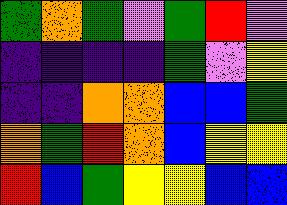[["green", "orange", "green", "violet", "green", "red", "violet"], ["indigo", "indigo", "indigo", "indigo", "green", "violet", "yellow"], ["indigo", "indigo", "orange", "orange", "blue", "blue", "green"], ["orange", "green", "red", "orange", "blue", "yellow", "yellow"], ["red", "blue", "green", "yellow", "yellow", "blue", "blue"]]